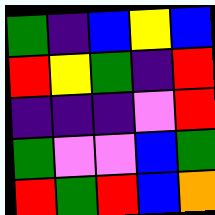[["green", "indigo", "blue", "yellow", "blue"], ["red", "yellow", "green", "indigo", "red"], ["indigo", "indigo", "indigo", "violet", "red"], ["green", "violet", "violet", "blue", "green"], ["red", "green", "red", "blue", "orange"]]